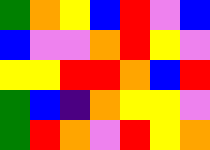[["green", "orange", "yellow", "blue", "red", "violet", "blue"], ["blue", "violet", "violet", "orange", "red", "yellow", "violet"], ["yellow", "yellow", "red", "red", "orange", "blue", "red"], ["green", "blue", "indigo", "orange", "yellow", "yellow", "violet"], ["green", "red", "orange", "violet", "red", "yellow", "orange"]]